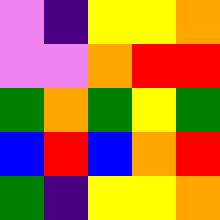[["violet", "indigo", "yellow", "yellow", "orange"], ["violet", "violet", "orange", "red", "red"], ["green", "orange", "green", "yellow", "green"], ["blue", "red", "blue", "orange", "red"], ["green", "indigo", "yellow", "yellow", "orange"]]